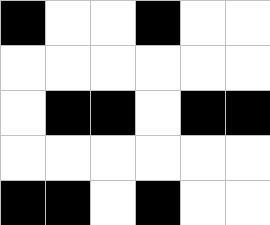[["black", "white", "white", "black", "white", "white"], ["white", "white", "white", "white", "white", "white"], ["white", "black", "black", "white", "black", "black"], ["white", "white", "white", "white", "white", "white"], ["black", "black", "white", "black", "white", "white"]]